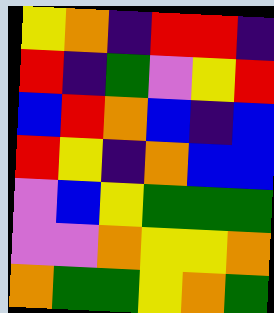[["yellow", "orange", "indigo", "red", "red", "indigo"], ["red", "indigo", "green", "violet", "yellow", "red"], ["blue", "red", "orange", "blue", "indigo", "blue"], ["red", "yellow", "indigo", "orange", "blue", "blue"], ["violet", "blue", "yellow", "green", "green", "green"], ["violet", "violet", "orange", "yellow", "yellow", "orange"], ["orange", "green", "green", "yellow", "orange", "green"]]